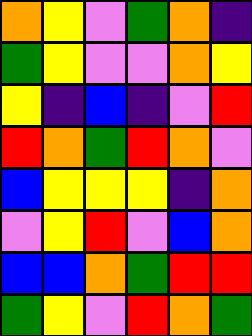[["orange", "yellow", "violet", "green", "orange", "indigo"], ["green", "yellow", "violet", "violet", "orange", "yellow"], ["yellow", "indigo", "blue", "indigo", "violet", "red"], ["red", "orange", "green", "red", "orange", "violet"], ["blue", "yellow", "yellow", "yellow", "indigo", "orange"], ["violet", "yellow", "red", "violet", "blue", "orange"], ["blue", "blue", "orange", "green", "red", "red"], ["green", "yellow", "violet", "red", "orange", "green"]]